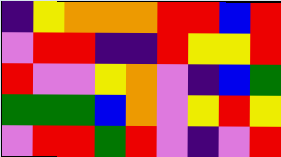[["indigo", "yellow", "orange", "orange", "orange", "red", "red", "blue", "red"], ["violet", "red", "red", "indigo", "indigo", "red", "yellow", "yellow", "red"], ["red", "violet", "violet", "yellow", "orange", "violet", "indigo", "blue", "green"], ["green", "green", "green", "blue", "orange", "violet", "yellow", "red", "yellow"], ["violet", "red", "red", "green", "red", "violet", "indigo", "violet", "red"]]